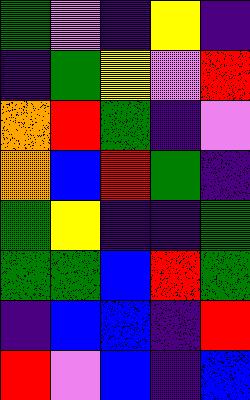[["green", "violet", "indigo", "yellow", "indigo"], ["indigo", "green", "yellow", "violet", "red"], ["orange", "red", "green", "indigo", "violet"], ["orange", "blue", "red", "green", "indigo"], ["green", "yellow", "indigo", "indigo", "green"], ["green", "green", "blue", "red", "green"], ["indigo", "blue", "blue", "indigo", "red"], ["red", "violet", "blue", "indigo", "blue"]]